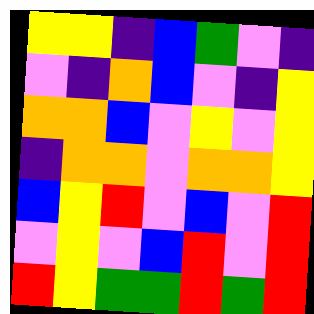[["yellow", "yellow", "indigo", "blue", "green", "violet", "indigo"], ["violet", "indigo", "orange", "blue", "violet", "indigo", "yellow"], ["orange", "orange", "blue", "violet", "yellow", "violet", "yellow"], ["indigo", "orange", "orange", "violet", "orange", "orange", "yellow"], ["blue", "yellow", "red", "violet", "blue", "violet", "red"], ["violet", "yellow", "violet", "blue", "red", "violet", "red"], ["red", "yellow", "green", "green", "red", "green", "red"]]